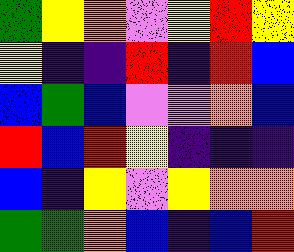[["green", "yellow", "orange", "violet", "yellow", "red", "yellow"], ["yellow", "indigo", "indigo", "red", "indigo", "red", "blue"], ["blue", "green", "blue", "violet", "violet", "orange", "blue"], ["red", "blue", "red", "yellow", "indigo", "indigo", "indigo"], ["blue", "indigo", "yellow", "violet", "yellow", "orange", "orange"], ["green", "green", "orange", "blue", "indigo", "blue", "red"]]